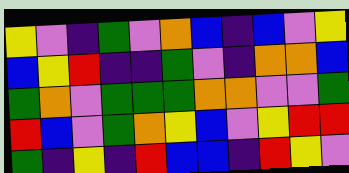[["yellow", "violet", "indigo", "green", "violet", "orange", "blue", "indigo", "blue", "violet", "yellow"], ["blue", "yellow", "red", "indigo", "indigo", "green", "violet", "indigo", "orange", "orange", "blue"], ["green", "orange", "violet", "green", "green", "green", "orange", "orange", "violet", "violet", "green"], ["red", "blue", "violet", "green", "orange", "yellow", "blue", "violet", "yellow", "red", "red"], ["green", "indigo", "yellow", "indigo", "red", "blue", "blue", "indigo", "red", "yellow", "violet"]]